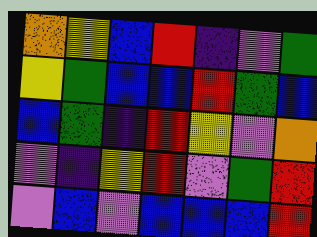[["orange", "yellow", "blue", "red", "indigo", "violet", "green"], ["yellow", "green", "blue", "blue", "red", "green", "blue"], ["blue", "green", "indigo", "red", "yellow", "violet", "orange"], ["violet", "indigo", "yellow", "red", "violet", "green", "red"], ["violet", "blue", "violet", "blue", "blue", "blue", "red"]]